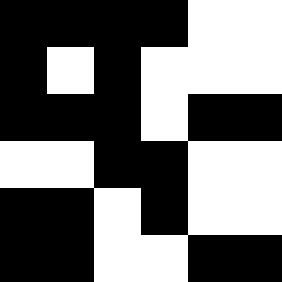[["black", "black", "black", "black", "white", "white"], ["black", "white", "black", "white", "white", "white"], ["black", "black", "black", "white", "black", "black"], ["white", "white", "black", "black", "white", "white"], ["black", "black", "white", "black", "white", "white"], ["black", "black", "white", "white", "black", "black"]]